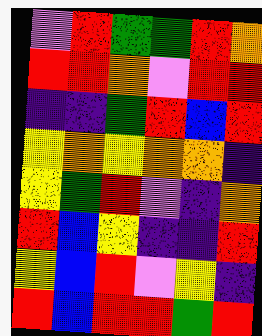[["violet", "red", "green", "green", "red", "orange"], ["red", "red", "orange", "violet", "red", "red"], ["indigo", "indigo", "green", "red", "blue", "red"], ["yellow", "orange", "yellow", "orange", "orange", "indigo"], ["yellow", "green", "red", "violet", "indigo", "orange"], ["red", "blue", "yellow", "indigo", "indigo", "red"], ["yellow", "blue", "red", "violet", "yellow", "indigo"], ["red", "blue", "red", "red", "green", "red"]]